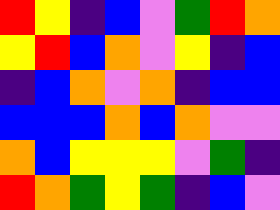[["red", "yellow", "indigo", "blue", "violet", "green", "red", "orange"], ["yellow", "red", "blue", "orange", "violet", "yellow", "indigo", "blue"], ["indigo", "blue", "orange", "violet", "orange", "indigo", "blue", "blue"], ["blue", "blue", "blue", "orange", "blue", "orange", "violet", "violet"], ["orange", "blue", "yellow", "yellow", "yellow", "violet", "green", "indigo"], ["red", "orange", "green", "yellow", "green", "indigo", "blue", "violet"]]